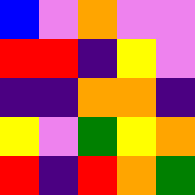[["blue", "violet", "orange", "violet", "violet"], ["red", "red", "indigo", "yellow", "violet"], ["indigo", "indigo", "orange", "orange", "indigo"], ["yellow", "violet", "green", "yellow", "orange"], ["red", "indigo", "red", "orange", "green"]]